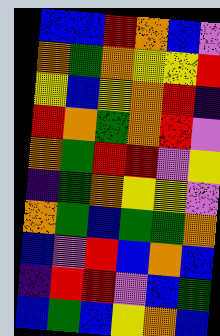[["blue", "blue", "red", "orange", "blue", "violet"], ["orange", "green", "orange", "yellow", "yellow", "red"], ["yellow", "blue", "yellow", "orange", "red", "indigo"], ["red", "orange", "green", "orange", "red", "violet"], ["orange", "green", "red", "red", "violet", "yellow"], ["indigo", "green", "orange", "yellow", "yellow", "violet"], ["orange", "green", "blue", "green", "green", "orange"], ["blue", "violet", "red", "blue", "orange", "blue"], ["indigo", "red", "red", "violet", "blue", "green"], ["blue", "green", "blue", "yellow", "orange", "blue"]]